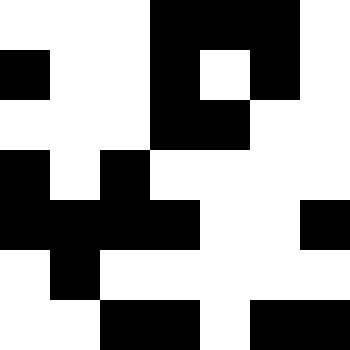[["white", "white", "white", "black", "black", "black", "white"], ["black", "white", "white", "black", "white", "black", "white"], ["white", "white", "white", "black", "black", "white", "white"], ["black", "white", "black", "white", "white", "white", "white"], ["black", "black", "black", "black", "white", "white", "black"], ["white", "black", "white", "white", "white", "white", "white"], ["white", "white", "black", "black", "white", "black", "black"]]